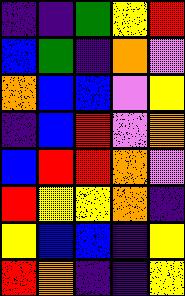[["indigo", "indigo", "green", "yellow", "red"], ["blue", "green", "indigo", "orange", "violet"], ["orange", "blue", "blue", "violet", "yellow"], ["indigo", "blue", "red", "violet", "orange"], ["blue", "red", "red", "orange", "violet"], ["red", "yellow", "yellow", "orange", "indigo"], ["yellow", "blue", "blue", "indigo", "yellow"], ["red", "orange", "indigo", "indigo", "yellow"]]